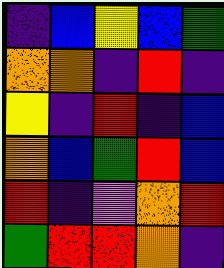[["indigo", "blue", "yellow", "blue", "green"], ["orange", "orange", "indigo", "red", "indigo"], ["yellow", "indigo", "red", "indigo", "blue"], ["orange", "blue", "green", "red", "blue"], ["red", "indigo", "violet", "orange", "red"], ["green", "red", "red", "orange", "indigo"]]